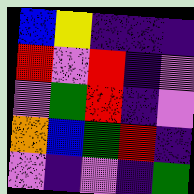[["blue", "yellow", "indigo", "indigo", "indigo"], ["red", "violet", "red", "indigo", "violet"], ["violet", "green", "red", "indigo", "violet"], ["orange", "blue", "green", "red", "indigo"], ["violet", "indigo", "violet", "indigo", "green"]]